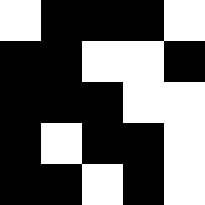[["white", "black", "black", "black", "white"], ["black", "black", "white", "white", "black"], ["black", "black", "black", "white", "white"], ["black", "white", "black", "black", "white"], ["black", "black", "white", "black", "white"]]